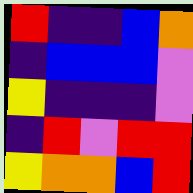[["red", "indigo", "indigo", "blue", "orange"], ["indigo", "blue", "blue", "blue", "violet"], ["yellow", "indigo", "indigo", "indigo", "violet"], ["indigo", "red", "violet", "red", "red"], ["yellow", "orange", "orange", "blue", "red"]]